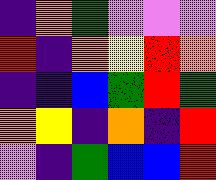[["indigo", "orange", "green", "violet", "violet", "violet"], ["red", "indigo", "orange", "yellow", "red", "orange"], ["indigo", "indigo", "blue", "green", "red", "green"], ["orange", "yellow", "indigo", "orange", "indigo", "red"], ["violet", "indigo", "green", "blue", "blue", "red"]]